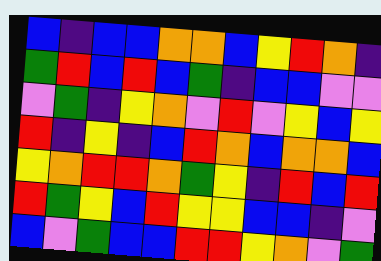[["blue", "indigo", "blue", "blue", "orange", "orange", "blue", "yellow", "red", "orange", "indigo"], ["green", "red", "blue", "red", "blue", "green", "indigo", "blue", "blue", "violet", "violet"], ["violet", "green", "indigo", "yellow", "orange", "violet", "red", "violet", "yellow", "blue", "yellow"], ["red", "indigo", "yellow", "indigo", "blue", "red", "orange", "blue", "orange", "orange", "blue"], ["yellow", "orange", "red", "red", "orange", "green", "yellow", "indigo", "red", "blue", "red"], ["red", "green", "yellow", "blue", "red", "yellow", "yellow", "blue", "blue", "indigo", "violet"], ["blue", "violet", "green", "blue", "blue", "red", "red", "yellow", "orange", "violet", "green"]]